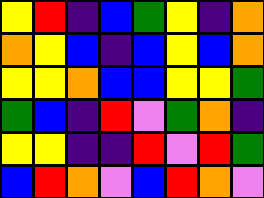[["yellow", "red", "indigo", "blue", "green", "yellow", "indigo", "orange"], ["orange", "yellow", "blue", "indigo", "blue", "yellow", "blue", "orange"], ["yellow", "yellow", "orange", "blue", "blue", "yellow", "yellow", "green"], ["green", "blue", "indigo", "red", "violet", "green", "orange", "indigo"], ["yellow", "yellow", "indigo", "indigo", "red", "violet", "red", "green"], ["blue", "red", "orange", "violet", "blue", "red", "orange", "violet"]]